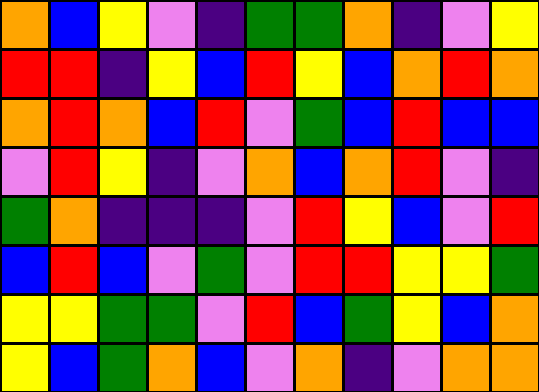[["orange", "blue", "yellow", "violet", "indigo", "green", "green", "orange", "indigo", "violet", "yellow"], ["red", "red", "indigo", "yellow", "blue", "red", "yellow", "blue", "orange", "red", "orange"], ["orange", "red", "orange", "blue", "red", "violet", "green", "blue", "red", "blue", "blue"], ["violet", "red", "yellow", "indigo", "violet", "orange", "blue", "orange", "red", "violet", "indigo"], ["green", "orange", "indigo", "indigo", "indigo", "violet", "red", "yellow", "blue", "violet", "red"], ["blue", "red", "blue", "violet", "green", "violet", "red", "red", "yellow", "yellow", "green"], ["yellow", "yellow", "green", "green", "violet", "red", "blue", "green", "yellow", "blue", "orange"], ["yellow", "blue", "green", "orange", "blue", "violet", "orange", "indigo", "violet", "orange", "orange"]]